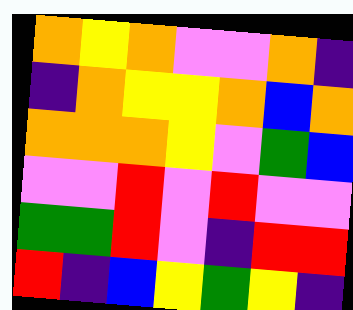[["orange", "yellow", "orange", "violet", "violet", "orange", "indigo"], ["indigo", "orange", "yellow", "yellow", "orange", "blue", "orange"], ["orange", "orange", "orange", "yellow", "violet", "green", "blue"], ["violet", "violet", "red", "violet", "red", "violet", "violet"], ["green", "green", "red", "violet", "indigo", "red", "red"], ["red", "indigo", "blue", "yellow", "green", "yellow", "indigo"]]